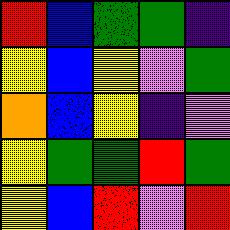[["red", "blue", "green", "green", "indigo"], ["yellow", "blue", "yellow", "violet", "green"], ["orange", "blue", "yellow", "indigo", "violet"], ["yellow", "green", "green", "red", "green"], ["yellow", "blue", "red", "violet", "red"]]